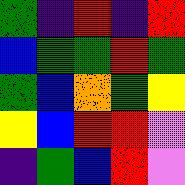[["green", "indigo", "red", "indigo", "red"], ["blue", "green", "green", "red", "green"], ["green", "blue", "orange", "green", "yellow"], ["yellow", "blue", "red", "red", "violet"], ["indigo", "green", "blue", "red", "violet"]]